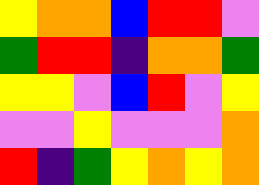[["yellow", "orange", "orange", "blue", "red", "red", "violet"], ["green", "red", "red", "indigo", "orange", "orange", "green"], ["yellow", "yellow", "violet", "blue", "red", "violet", "yellow"], ["violet", "violet", "yellow", "violet", "violet", "violet", "orange"], ["red", "indigo", "green", "yellow", "orange", "yellow", "orange"]]